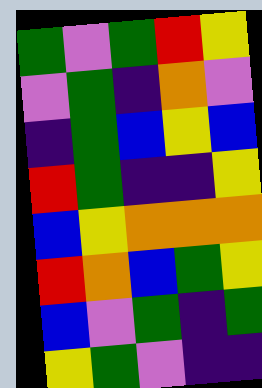[["green", "violet", "green", "red", "yellow"], ["violet", "green", "indigo", "orange", "violet"], ["indigo", "green", "blue", "yellow", "blue"], ["red", "green", "indigo", "indigo", "yellow"], ["blue", "yellow", "orange", "orange", "orange"], ["red", "orange", "blue", "green", "yellow"], ["blue", "violet", "green", "indigo", "green"], ["yellow", "green", "violet", "indigo", "indigo"]]